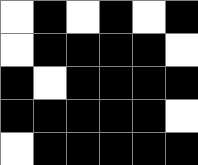[["white", "black", "white", "black", "white", "black"], ["white", "black", "black", "black", "black", "white"], ["black", "white", "black", "black", "black", "black"], ["black", "black", "black", "black", "black", "white"], ["white", "black", "black", "black", "black", "black"]]